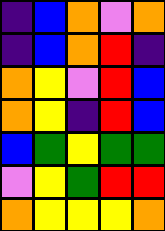[["indigo", "blue", "orange", "violet", "orange"], ["indigo", "blue", "orange", "red", "indigo"], ["orange", "yellow", "violet", "red", "blue"], ["orange", "yellow", "indigo", "red", "blue"], ["blue", "green", "yellow", "green", "green"], ["violet", "yellow", "green", "red", "red"], ["orange", "yellow", "yellow", "yellow", "orange"]]